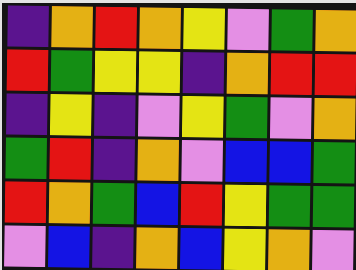[["indigo", "orange", "red", "orange", "yellow", "violet", "green", "orange"], ["red", "green", "yellow", "yellow", "indigo", "orange", "red", "red"], ["indigo", "yellow", "indigo", "violet", "yellow", "green", "violet", "orange"], ["green", "red", "indigo", "orange", "violet", "blue", "blue", "green"], ["red", "orange", "green", "blue", "red", "yellow", "green", "green"], ["violet", "blue", "indigo", "orange", "blue", "yellow", "orange", "violet"]]